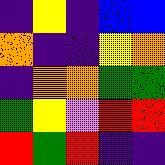[["indigo", "yellow", "indigo", "blue", "blue"], ["orange", "indigo", "indigo", "yellow", "orange"], ["indigo", "orange", "orange", "green", "green"], ["green", "yellow", "violet", "red", "red"], ["red", "green", "red", "indigo", "indigo"]]